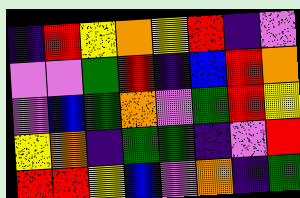[["indigo", "red", "yellow", "orange", "yellow", "red", "indigo", "violet"], ["violet", "violet", "green", "red", "indigo", "blue", "red", "orange"], ["violet", "blue", "green", "orange", "violet", "green", "red", "yellow"], ["yellow", "orange", "indigo", "green", "green", "indigo", "violet", "red"], ["red", "red", "yellow", "blue", "violet", "orange", "indigo", "green"]]